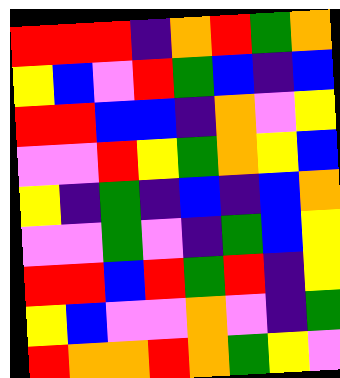[["red", "red", "red", "indigo", "orange", "red", "green", "orange"], ["yellow", "blue", "violet", "red", "green", "blue", "indigo", "blue"], ["red", "red", "blue", "blue", "indigo", "orange", "violet", "yellow"], ["violet", "violet", "red", "yellow", "green", "orange", "yellow", "blue"], ["yellow", "indigo", "green", "indigo", "blue", "indigo", "blue", "orange"], ["violet", "violet", "green", "violet", "indigo", "green", "blue", "yellow"], ["red", "red", "blue", "red", "green", "red", "indigo", "yellow"], ["yellow", "blue", "violet", "violet", "orange", "violet", "indigo", "green"], ["red", "orange", "orange", "red", "orange", "green", "yellow", "violet"]]